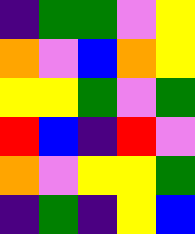[["indigo", "green", "green", "violet", "yellow"], ["orange", "violet", "blue", "orange", "yellow"], ["yellow", "yellow", "green", "violet", "green"], ["red", "blue", "indigo", "red", "violet"], ["orange", "violet", "yellow", "yellow", "green"], ["indigo", "green", "indigo", "yellow", "blue"]]